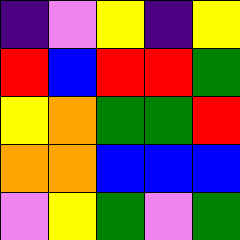[["indigo", "violet", "yellow", "indigo", "yellow"], ["red", "blue", "red", "red", "green"], ["yellow", "orange", "green", "green", "red"], ["orange", "orange", "blue", "blue", "blue"], ["violet", "yellow", "green", "violet", "green"]]